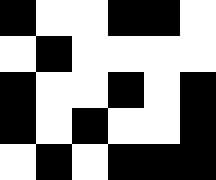[["black", "white", "white", "black", "black", "white"], ["white", "black", "white", "white", "white", "white"], ["black", "white", "white", "black", "white", "black"], ["black", "white", "black", "white", "white", "black"], ["white", "black", "white", "black", "black", "black"]]